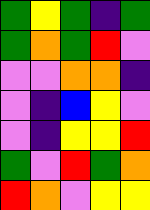[["green", "yellow", "green", "indigo", "green"], ["green", "orange", "green", "red", "violet"], ["violet", "violet", "orange", "orange", "indigo"], ["violet", "indigo", "blue", "yellow", "violet"], ["violet", "indigo", "yellow", "yellow", "red"], ["green", "violet", "red", "green", "orange"], ["red", "orange", "violet", "yellow", "yellow"]]